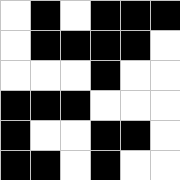[["white", "black", "white", "black", "black", "black"], ["white", "black", "black", "black", "black", "white"], ["white", "white", "white", "black", "white", "white"], ["black", "black", "black", "white", "white", "white"], ["black", "white", "white", "black", "black", "white"], ["black", "black", "white", "black", "white", "white"]]